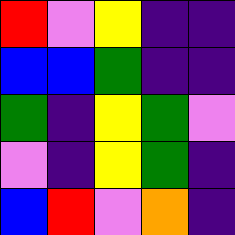[["red", "violet", "yellow", "indigo", "indigo"], ["blue", "blue", "green", "indigo", "indigo"], ["green", "indigo", "yellow", "green", "violet"], ["violet", "indigo", "yellow", "green", "indigo"], ["blue", "red", "violet", "orange", "indigo"]]